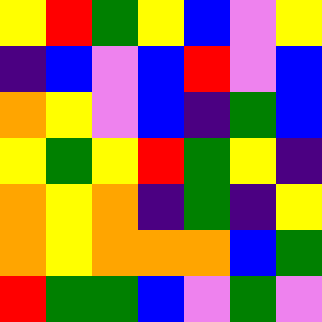[["yellow", "red", "green", "yellow", "blue", "violet", "yellow"], ["indigo", "blue", "violet", "blue", "red", "violet", "blue"], ["orange", "yellow", "violet", "blue", "indigo", "green", "blue"], ["yellow", "green", "yellow", "red", "green", "yellow", "indigo"], ["orange", "yellow", "orange", "indigo", "green", "indigo", "yellow"], ["orange", "yellow", "orange", "orange", "orange", "blue", "green"], ["red", "green", "green", "blue", "violet", "green", "violet"]]